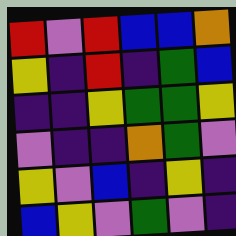[["red", "violet", "red", "blue", "blue", "orange"], ["yellow", "indigo", "red", "indigo", "green", "blue"], ["indigo", "indigo", "yellow", "green", "green", "yellow"], ["violet", "indigo", "indigo", "orange", "green", "violet"], ["yellow", "violet", "blue", "indigo", "yellow", "indigo"], ["blue", "yellow", "violet", "green", "violet", "indigo"]]